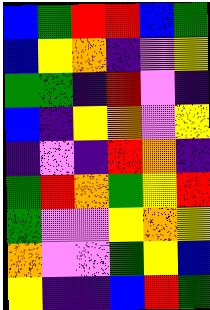[["blue", "green", "red", "red", "blue", "green"], ["blue", "yellow", "orange", "indigo", "violet", "yellow"], ["green", "green", "indigo", "red", "violet", "indigo"], ["blue", "indigo", "yellow", "orange", "violet", "yellow"], ["indigo", "violet", "indigo", "red", "orange", "indigo"], ["green", "red", "orange", "green", "yellow", "red"], ["green", "violet", "violet", "yellow", "orange", "yellow"], ["orange", "violet", "violet", "green", "yellow", "blue"], ["yellow", "indigo", "indigo", "blue", "red", "green"]]